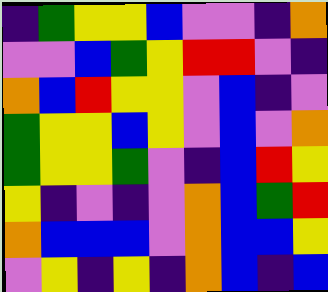[["indigo", "green", "yellow", "yellow", "blue", "violet", "violet", "indigo", "orange"], ["violet", "violet", "blue", "green", "yellow", "red", "red", "violet", "indigo"], ["orange", "blue", "red", "yellow", "yellow", "violet", "blue", "indigo", "violet"], ["green", "yellow", "yellow", "blue", "yellow", "violet", "blue", "violet", "orange"], ["green", "yellow", "yellow", "green", "violet", "indigo", "blue", "red", "yellow"], ["yellow", "indigo", "violet", "indigo", "violet", "orange", "blue", "green", "red"], ["orange", "blue", "blue", "blue", "violet", "orange", "blue", "blue", "yellow"], ["violet", "yellow", "indigo", "yellow", "indigo", "orange", "blue", "indigo", "blue"]]